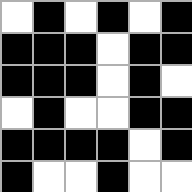[["white", "black", "white", "black", "white", "black"], ["black", "black", "black", "white", "black", "black"], ["black", "black", "black", "white", "black", "white"], ["white", "black", "white", "white", "black", "black"], ["black", "black", "black", "black", "white", "black"], ["black", "white", "white", "black", "white", "white"]]